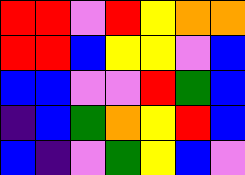[["red", "red", "violet", "red", "yellow", "orange", "orange"], ["red", "red", "blue", "yellow", "yellow", "violet", "blue"], ["blue", "blue", "violet", "violet", "red", "green", "blue"], ["indigo", "blue", "green", "orange", "yellow", "red", "blue"], ["blue", "indigo", "violet", "green", "yellow", "blue", "violet"]]